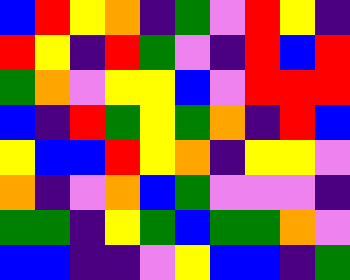[["blue", "red", "yellow", "orange", "indigo", "green", "violet", "red", "yellow", "indigo"], ["red", "yellow", "indigo", "red", "green", "violet", "indigo", "red", "blue", "red"], ["green", "orange", "violet", "yellow", "yellow", "blue", "violet", "red", "red", "red"], ["blue", "indigo", "red", "green", "yellow", "green", "orange", "indigo", "red", "blue"], ["yellow", "blue", "blue", "red", "yellow", "orange", "indigo", "yellow", "yellow", "violet"], ["orange", "indigo", "violet", "orange", "blue", "green", "violet", "violet", "violet", "indigo"], ["green", "green", "indigo", "yellow", "green", "blue", "green", "green", "orange", "violet"], ["blue", "blue", "indigo", "indigo", "violet", "yellow", "blue", "blue", "indigo", "green"]]